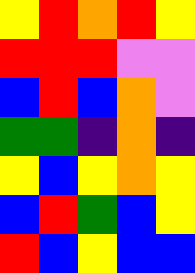[["yellow", "red", "orange", "red", "yellow"], ["red", "red", "red", "violet", "violet"], ["blue", "red", "blue", "orange", "violet"], ["green", "green", "indigo", "orange", "indigo"], ["yellow", "blue", "yellow", "orange", "yellow"], ["blue", "red", "green", "blue", "yellow"], ["red", "blue", "yellow", "blue", "blue"]]